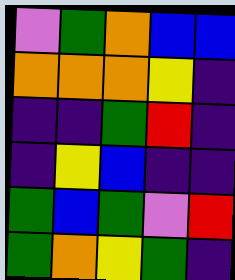[["violet", "green", "orange", "blue", "blue"], ["orange", "orange", "orange", "yellow", "indigo"], ["indigo", "indigo", "green", "red", "indigo"], ["indigo", "yellow", "blue", "indigo", "indigo"], ["green", "blue", "green", "violet", "red"], ["green", "orange", "yellow", "green", "indigo"]]